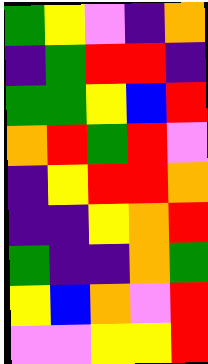[["green", "yellow", "violet", "indigo", "orange"], ["indigo", "green", "red", "red", "indigo"], ["green", "green", "yellow", "blue", "red"], ["orange", "red", "green", "red", "violet"], ["indigo", "yellow", "red", "red", "orange"], ["indigo", "indigo", "yellow", "orange", "red"], ["green", "indigo", "indigo", "orange", "green"], ["yellow", "blue", "orange", "violet", "red"], ["violet", "violet", "yellow", "yellow", "red"]]